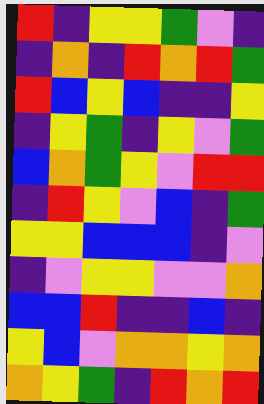[["red", "indigo", "yellow", "yellow", "green", "violet", "indigo"], ["indigo", "orange", "indigo", "red", "orange", "red", "green"], ["red", "blue", "yellow", "blue", "indigo", "indigo", "yellow"], ["indigo", "yellow", "green", "indigo", "yellow", "violet", "green"], ["blue", "orange", "green", "yellow", "violet", "red", "red"], ["indigo", "red", "yellow", "violet", "blue", "indigo", "green"], ["yellow", "yellow", "blue", "blue", "blue", "indigo", "violet"], ["indigo", "violet", "yellow", "yellow", "violet", "violet", "orange"], ["blue", "blue", "red", "indigo", "indigo", "blue", "indigo"], ["yellow", "blue", "violet", "orange", "orange", "yellow", "orange"], ["orange", "yellow", "green", "indigo", "red", "orange", "red"]]